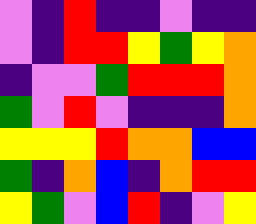[["violet", "indigo", "red", "indigo", "indigo", "violet", "indigo", "indigo"], ["violet", "indigo", "red", "red", "yellow", "green", "yellow", "orange"], ["indigo", "violet", "violet", "green", "red", "red", "red", "orange"], ["green", "violet", "red", "violet", "indigo", "indigo", "indigo", "orange"], ["yellow", "yellow", "yellow", "red", "orange", "orange", "blue", "blue"], ["green", "indigo", "orange", "blue", "indigo", "orange", "red", "red"], ["yellow", "green", "violet", "blue", "red", "indigo", "violet", "yellow"]]